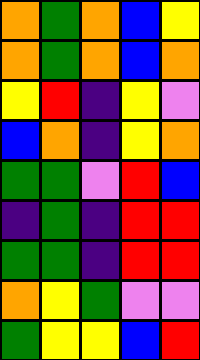[["orange", "green", "orange", "blue", "yellow"], ["orange", "green", "orange", "blue", "orange"], ["yellow", "red", "indigo", "yellow", "violet"], ["blue", "orange", "indigo", "yellow", "orange"], ["green", "green", "violet", "red", "blue"], ["indigo", "green", "indigo", "red", "red"], ["green", "green", "indigo", "red", "red"], ["orange", "yellow", "green", "violet", "violet"], ["green", "yellow", "yellow", "blue", "red"]]